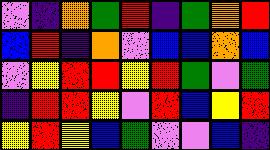[["violet", "indigo", "orange", "green", "red", "indigo", "green", "orange", "red"], ["blue", "red", "indigo", "orange", "violet", "blue", "blue", "orange", "blue"], ["violet", "yellow", "red", "red", "yellow", "red", "green", "violet", "green"], ["indigo", "red", "red", "yellow", "violet", "red", "blue", "yellow", "red"], ["yellow", "red", "yellow", "blue", "green", "violet", "violet", "blue", "indigo"]]